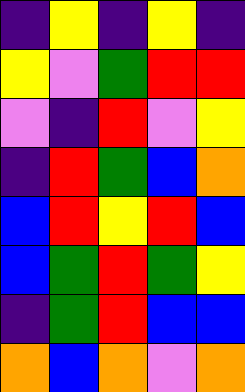[["indigo", "yellow", "indigo", "yellow", "indigo"], ["yellow", "violet", "green", "red", "red"], ["violet", "indigo", "red", "violet", "yellow"], ["indigo", "red", "green", "blue", "orange"], ["blue", "red", "yellow", "red", "blue"], ["blue", "green", "red", "green", "yellow"], ["indigo", "green", "red", "blue", "blue"], ["orange", "blue", "orange", "violet", "orange"]]